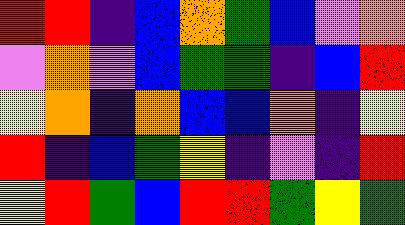[["red", "red", "indigo", "blue", "orange", "green", "blue", "violet", "orange"], ["violet", "orange", "violet", "blue", "green", "green", "indigo", "blue", "red"], ["yellow", "orange", "indigo", "orange", "blue", "blue", "orange", "indigo", "yellow"], ["red", "indigo", "blue", "green", "yellow", "indigo", "violet", "indigo", "red"], ["yellow", "red", "green", "blue", "red", "red", "green", "yellow", "green"]]